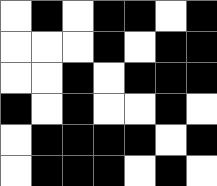[["white", "black", "white", "black", "black", "white", "black"], ["white", "white", "white", "black", "white", "black", "black"], ["white", "white", "black", "white", "black", "black", "black"], ["black", "white", "black", "white", "white", "black", "white"], ["white", "black", "black", "black", "black", "white", "black"], ["white", "black", "black", "black", "white", "black", "white"]]